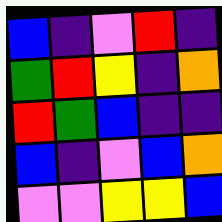[["blue", "indigo", "violet", "red", "indigo"], ["green", "red", "yellow", "indigo", "orange"], ["red", "green", "blue", "indigo", "indigo"], ["blue", "indigo", "violet", "blue", "orange"], ["violet", "violet", "yellow", "yellow", "blue"]]